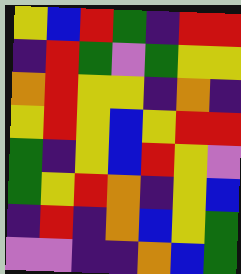[["yellow", "blue", "red", "green", "indigo", "red", "red"], ["indigo", "red", "green", "violet", "green", "yellow", "yellow"], ["orange", "red", "yellow", "yellow", "indigo", "orange", "indigo"], ["yellow", "red", "yellow", "blue", "yellow", "red", "red"], ["green", "indigo", "yellow", "blue", "red", "yellow", "violet"], ["green", "yellow", "red", "orange", "indigo", "yellow", "blue"], ["indigo", "red", "indigo", "orange", "blue", "yellow", "green"], ["violet", "violet", "indigo", "indigo", "orange", "blue", "green"]]